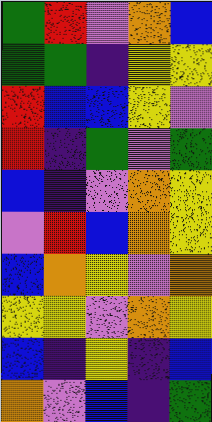[["green", "red", "violet", "orange", "blue"], ["green", "green", "indigo", "yellow", "yellow"], ["red", "blue", "blue", "yellow", "violet"], ["red", "indigo", "green", "violet", "green"], ["blue", "indigo", "violet", "orange", "yellow"], ["violet", "red", "blue", "orange", "yellow"], ["blue", "orange", "yellow", "violet", "orange"], ["yellow", "yellow", "violet", "orange", "yellow"], ["blue", "indigo", "yellow", "indigo", "blue"], ["orange", "violet", "blue", "indigo", "green"]]